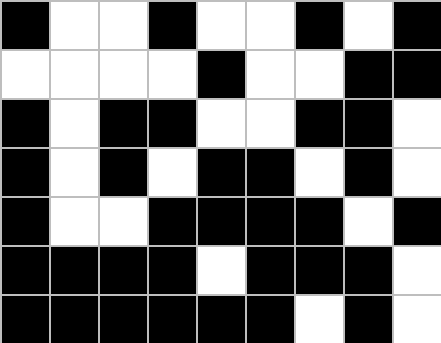[["black", "white", "white", "black", "white", "white", "black", "white", "black"], ["white", "white", "white", "white", "black", "white", "white", "black", "black"], ["black", "white", "black", "black", "white", "white", "black", "black", "white"], ["black", "white", "black", "white", "black", "black", "white", "black", "white"], ["black", "white", "white", "black", "black", "black", "black", "white", "black"], ["black", "black", "black", "black", "white", "black", "black", "black", "white"], ["black", "black", "black", "black", "black", "black", "white", "black", "white"]]